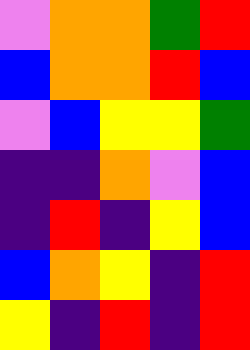[["violet", "orange", "orange", "green", "red"], ["blue", "orange", "orange", "red", "blue"], ["violet", "blue", "yellow", "yellow", "green"], ["indigo", "indigo", "orange", "violet", "blue"], ["indigo", "red", "indigo", "yellow", "blue"], ["blue", "orange", "yellow", "indigo", "red"], ["yellow", "indigo", "red", "indigo", "red"]]